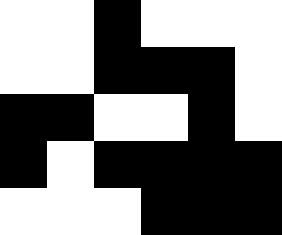[["white", "white", "black", "white", "white", "white"], ["white", "white", "black", "black", "black", "white"], ["black", "black", "white", "white", "black", "white"], ["black", "white", "black", "black", "black", "black"], ["white", "white", "white", "black", "black", "black"]]